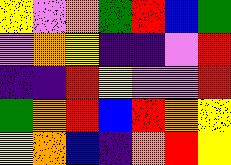[["yellow", "violet", "orange", "green", "red", "blue", "green"], ["violet", "orange", "yellow", "indigo", "indigo", "violet", "red"], ["indigo", "indigo", "red", "yellow", "violet", "violet", "red"], ["green", "orange", "red", "blue", "red", "orange", "yellow"], ["yellow", "orange", "blue", "indigo", "orange", "red", "yellow"]]